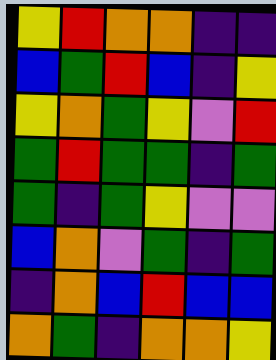[["yellow", "red", "orange", "orange", "indigo", "indigo"], ["blue", "green", "red", "blue", "indigo", "yellow"], ["yellow", "orange", "green", "yellow", "violet", "red"], ["green", "red", "green", "green", "indigo", "green"], ["green", "indigo", "green", "yellow", "violet", "violet"], ["blue", "orange", "violet", "green", "indigo", "green"], ["indigo", "orange", "blue", "red", "blue", "blue"], ["orange", "green", "indigo", "orange", "orange", "yellow"]]